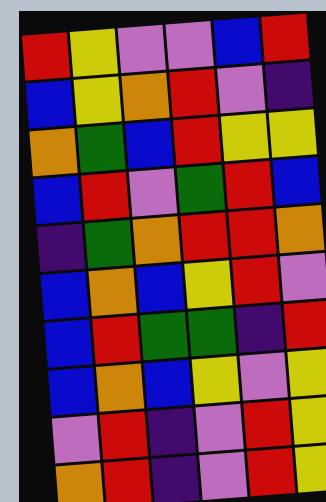[["red", "yellow", "violet", "violet", "blue", "red"], ["blue", "yellow", "orange", "red", "violet", "indigo"], ["orange", "green", "blue", "red", "yellow", "yellow"], ["blue", "red", "violet", "green", "red", "blue"], ["indigo", "green", "orange", "red", "red", "orange"], ["blue", "orange", "blue", "yellow", "red", "violet"], ["blue", "red", "green", "green", "indigo", "red"], ["blue", "orange", "blue", "yellow", "violet", "yellow"], ["violet", "red", "indigo", "violet", "red", "yellow"], ["orange", "red", "indigo", "violet", "red", "yellow"]]